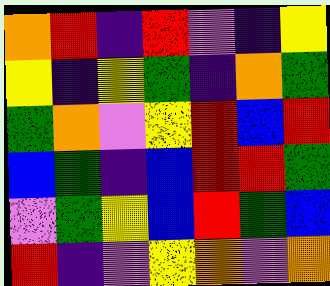[["orange", "red", "indigo", "red", "violet", "indigo", "yellow"], ["yellow", "indigo", "yellow", "green", "indigo", "orange", "green"], ["green", "orange", "violet", "yellow", "red", "blue", "red"], ["blue", "green", "indigo", "blue", "red", "red", "green"], ["violet", "green", "yellow", "blue", "red", "green", "blue"], ["red", "indigo", "violet", "yellow", "orange", "violet", "orange"]]